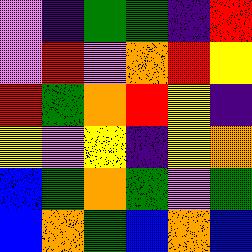[["violet", "indigo", "green", "green", "indigo", "red"], ["violet", "red", "violet", "orange", "red", "yellow"], ["red", "green", "orange", "red", "yellow", "indigo"], ["yellow", "violet", "yellow", "indigo", "yellow", "orange"], ["blue", "green", "orange", "green", "violet", "green"], ["blue", "orange", "green", "blue", "orange", "blue"]]